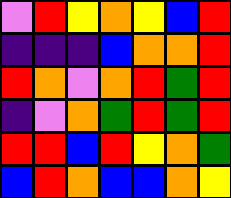[["violet", "red", "yellow", "orange", "yellow", "blue", "red"], ["indigo", "indigo", "indigo", "blue", "orange", "orange", "red"], ["red", "orange", "violet", "orange", "red", "green", "red"], ["indigo", "violet", "orange", "green", "red", "green", "red"], ["red", "red", "blue", "red", "yellow", "orange", "green"], ["blue", "red", "orange", "blue", "blue", "orange", "yellow"]]